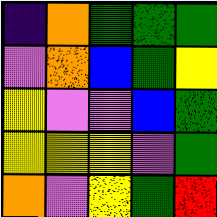[["indigo", "orange", "green", "green", "green"], ["violet", "orange", "blue", "green", "yellow"], ["yellow", "violet", "violet", "blue", "green"], ["yellow", "yellow", "yellow", "violet", "green"], ["orange", "violet", "yellow", "green", "red"]]